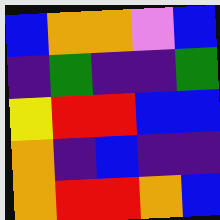[["blue", "orange", "orange", "violet", "blue"], ["indigo", "green", "indigo", "indigo", "green"], ["yellow", "red", "red", "blue", "blue"], ["orange", "indigo", "blue", "indigo", "indigo"], ["orange", "red", "red", "orange", "blue"]]